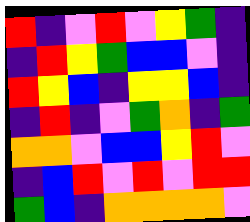[["red", "indigo", "violet", "red", "violet", "yellow", "green", "indigo"], ["indigo", "red", "yellow", "green", "blue", "blue", "violet", "indigo"], ["red", "yellow", "blue", "indigo", "yellow", "yellow", "blue", "indigo"], ["indigo", "red", "indigo", "violet", "green", "orange", "indigo", "green"], ["orange", "orange", "violet", "blue", "blue", "yellow", "red", "violet"], ["indigo", "blue", "red", "violet", "red", "violet", "red", "red"], ["green", "blue", "indigo", "orange", "orange", "orange", "orange", "violet"]]